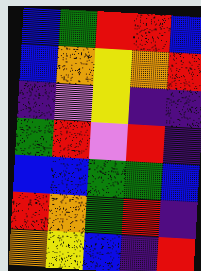[["blue", "green", "red", "red", "blue"], ["blue", "orange", "yellow", "orange", "red"], ["indigo", "violet", "yellow", "indigo", "indigo"], ["green", "red", "violet", "red", "indigo"], ["blue", "blue", "green", "green", "blue"], ["red", "orange", "green", "red", "indigo"], ["orange", "yellow", "blue", "indigo", "red"]]